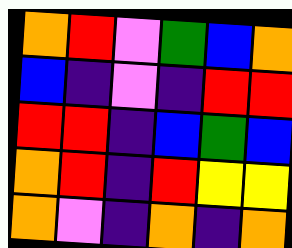[["orange", "red", "violet", "green", "blue", "orange"], ["blue", "indigo", "violet", "indigo", "red", "red"], ["red", "red", "indigo", "blue", "green", "blue"], ["orange", "red", "indigo", "red", "yellow", "yellow"], ["orange", "violet", "indigo", "orange", "indigo", "orange"]]